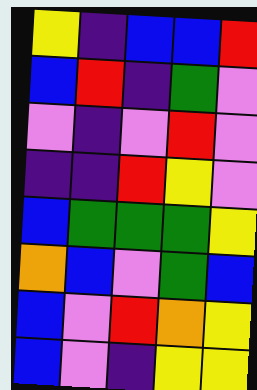[["yellow", "indigo", "blue", "blue", "red"], ["blue", "red", "indigo", "green", "violet"], ["violet", "indigo", "violet", "red", "violet"], ["indigo", "indigo", "red", "yellow", "violet"], ["blue", "green", "green", "green", "yellow"], ["orange", "blue", "violet", "green", "blue"], ["blue", "violet", "red", "orange", "yellow"], ["blue", "violet", "indigo", "yellow", "yellow"]]